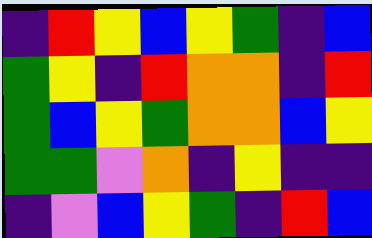[["indigo", "red", "yellow", "blue", "yellow", "green", "indigo", "blue"], ["green", "yellow", "indigo", "red", "orange", "orange", "indigo", "red"], ["green", "blue", "yellow", "green", "orange", "orange", "blue", "yellow"], ["green", "green", "violet", "orange", "indigo", "yellow", "indigo", "indigo"], ["indigo", "violet", "blue", "yellow", "green", "indigo", "red", "blue"]]